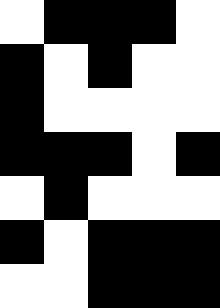[["white", "black", "black", "black", "white"], ["black", "white", "black", "white", "white"], ["black", "white", "white", "white", "white"], ["black", "black", "black", "white", "black"], ["white", "black", "white", "white", "white"], ["black", "white", "black", "black", "black"], ["white", "white", "black", "black", "black"]]